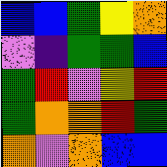[["blue", "blue", "green", "yellow", "orange"], ["violet", "indigo", "green", "green", "blue"], ["green", "red", "violet", "yellow", "red"], ["green", "orange", "orange", "red", "green"], ["orange", "violet", "orange", "blue", "blue"]]